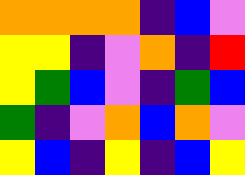[["orange", "orange", "orange", "orange", "indigo", "blue", "violet"], ["yellow", "yellow", "indigo", "violet", "orange", "indigo", "red"], ["yellow", "green", "blue", "violet", "indigo", "green", "blue"], ["green", "indigo", "violet", "orange", "blue", "orange", "violet"], ["yellow", "blue", "indigo", "yellow", "indigo", "blue", "yellow"]]